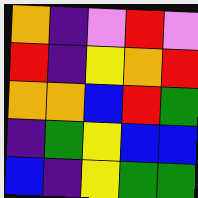[["orange", "indigo", "violet", "red", "violet"], ["red", "indigo", "yellow", "orange", "red"], ["orange", "orange", "blue", "red", "green"], ["indigo", "green", "yellow", "blue", "blue"], ["blue", "indigo", "yellow", "green", "green"]]